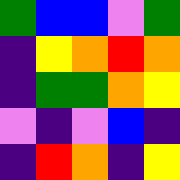[["green", "blue", "blue", "violet", "green"], ["indigo", "yellow", "orange", "red", "orange"], ["indigo", "green", "green", "orange", "yellow"], ["violet", "indigo", "violet", "blue", "indigo"], ["indigo", "red", "orange", "indigo", "yellow"]]